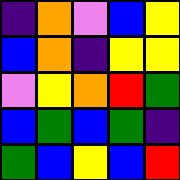[["indigo", "orange", "violet", "blue", "yellow"], ["blue", "orange", "indigo", "yellow", "yellow"], ["violet", "yellow", "orange", "red", "green"], ["blue", "green", "blue", "green", "indigo"], ["green", "blue", "yellow", "blue", "red"]]